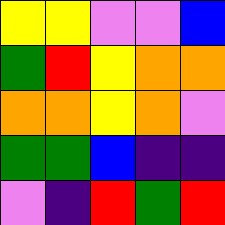[["yellow", "yellow", "violet", "violet", "blue"], ["green", "red", "yellow", "orange", "orange"], ["orange", "orange", "yellow", "orange", "violet"], ["green", "green", "blue", "indigo", "indigo"], ["violet", "indigo", "red", "green", "red"]]